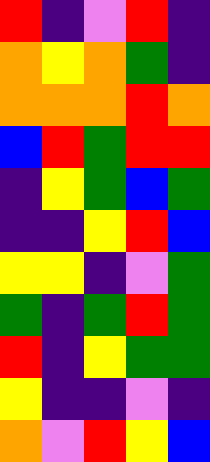[["red", "indigo", "violet", "red", "indigo"], ["orange", "yellow", "orange", "green", "indigo"], ["orange", "orange", "orange", "red", "orange"], ["blue", "red", "green", "red", "red"], ["indigo", "yellow", "green", "blue", "green"], ["indigo", "indigo", "yellow", "red", "blue"], ["yellow", "yellow", "indigo", "violet", "green"], ["green", "indigo", "green", "red", "green"], ["red", "indigo", "yellow", "green", "green"], ["yellow", "indigo", "indigo", "violet", "indigo"], ["orange", "violet", "red", "yellow", "blue"]]